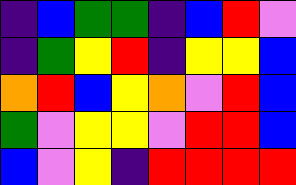[["indigo", "blue", "green", "green", "indigo", "blue", "red", "violet"], ["indigo", "green", "yellow", "red", "indigo", "yellow", "yellow", "blue"], ["orange", "red", "blue", "yellow", "orange", "violet", "red", "blue"], ["green", "violet", "yellow", "yellow", "violet", "red", "red", "blue"], ["blue", "violet", "yellow", "indigo", "red", "red", "red", "red"]]